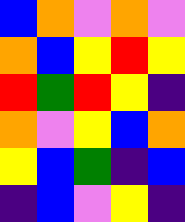[["blue", "orange", "violet", "orange", "violet"], ["orange", "blue", "yellow", "red", "yellow"], ["red", "green", "red", "yellow", "indigo"], ["orange", "violet", "yellow", "blue", "orange"], ["yellow", "blue", "green", "indigo", "blue"], ["indigo", "blue", "violet", "yellow", "indigo"]]